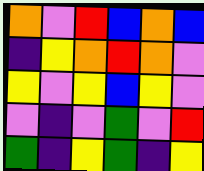[["orange", "violet", "red", "blue", "orange", "blue"], ["indigo", "yellow", "orange", "red", "orange", "violet"], ["yellow", "violet", "yellow", "blue", "yellow", "violet"], ["violet", "indigo", "violet", "green", "violet", "red"], ["green", "indigo", "yellow", "green", "indigo", "yellow"]]